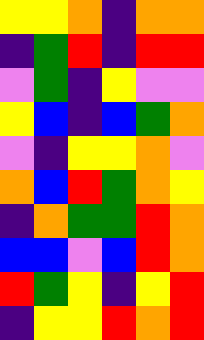[["yellow", "yellow", "orange", "indigo", "orange", "orange"], ["indigo", "green", "red", "indigo", "red", "red"], ["violet", "green", "indigo", "yellow", "violet", "violet"], ["yellow", "blue", "indigo", "blue", "green", "orange"], ["violet", "indigo", "yellow", "yellow", "orange", "violet"], ["orange", "blue", "red", "green", "orange", "yellow"], ["indigo", "orange", "green", "green", "red", "orange"], ["blue", "blue", "violet", "blue", "red", "orange"], ["red", "green", "yellow", "indigo", "yellow", "red"], ["indigo", "yellow", "yellow", "red", "orange", "red"]]